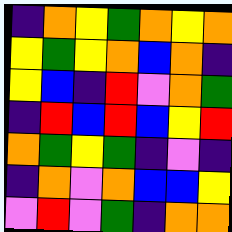[["indigo", "orange", "yellow", "green", "orange", "yellow", "orange"], ["yellow", "green", "yellow", "orange", "blue", "orange", "indigo"], ["yellow", "blue", "indigo", "red", "violet", "orange", "green"], ["indigo", "red", "blue", "red", "blue", "yellow", "red"], ["orange", "green", "yellow", "green", "indigo", "violet", "indigo"], ["indigo", "orange", "violet", "orange", "blue", "blue", "yellow"], ["violet", "red", "violet", "green", "indigo", "orange", "orange"]]